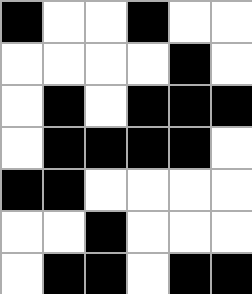[["black", "white", "white", "black", "white", "white"], ["white", "white", "white", "white", "black", "white"], ["white", "black", "white", "black", "black", "black"], ["white", "black", "black", "black", "black", "white"], ["black", "black", "white", "white", "white", "white"], ["white", "white", "black", "white", "white", "white"], ["white", "black", "black", "white", "black", "black"]]